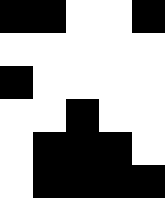[["black", "black", "white", "white", "black"], ["white", "white", "white", "white", "white"], ["black", "white", "white", "white", "white"], ["white", "white", "black", "white", "white"], ["white", "black", "black", "black", "white"], ["white", "black", "black", "black", "black"]]